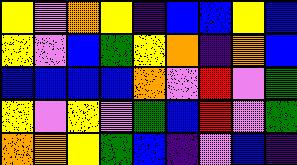[["yellow", "violet", "orange", "yellow", "indigo", "blue", "blue", "yellow", "blue"], ["yellow", "violet", "blue", "green", "yellow", "orange", "indigo", "orange", "blue"], ["blue", "blue", "blue", "blue", "orange", "violet", "red", "violet", "green"], ["yellow", "violet", "yellow", "violet", "green", "blue", "red", "violet", "green"], ["orange", "orange", "yellow", "green", "blue", "indigo", "violet", "blue", "indigo"]]